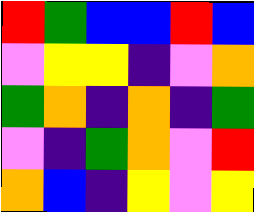[["red", "green", "blue", "blue", "red", "blue"], ["violet", "yellow", "yellow", "indigo", "violet", "orange"], ["green", "orange", "indigo", "orange", "indigo", "green"], ["violet", "indigo", "green", "orange", "violet", "red"], ["orange", "blue", "indigo", "yellow", "violet", "yellow"]]